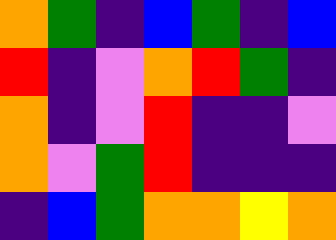[["orange", "green", "indigo", "blue", "green", "indigo", "blue"], ["red", "indigo", "violet", "orange", "red", "green", "indigo"], ["orange", "indigo", "violet", "red", "indigo", "indigo", "violet"], ["orange", "violet", "green", "red", "indigo", "indigo", "indigo"], ["indigo", "blue", "green", "orange", "orange", "yellow", "orange"]]